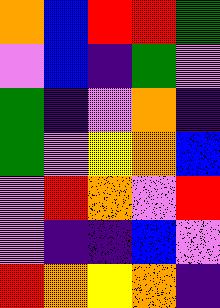[["orange", "blue", "red", "red", "green"], ["violet", "blue", "indigo", "green", "violet"], ["green", "indigo", "violet", "orange", "indigo"], ["green", "violet", "yellow", "orange", "blue"], ["violet", "red", "orange", "violet", "red"], ["violet", "indigo", "indigo", "blue", "violet"], ["red", "orange", "yellow", "orange", "indigo"]]